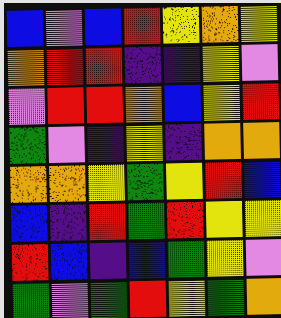[["blue", "violet", "blue", "red", "yellow", "orange", "yellow"], ["orange", "red", "red", "indigo", "indigo", "yellow", "violet"], ["violet", "red", "red", "orange", "blue", "yellow", "red"], ["green", "violet", "indigo", "yellow", "indigo", "orange", "orange"], ["orange", "orange", "yellow", "green", "yellow", "red", "blue"], ["blue", "indigo", "red", "green", "red", "yellow", "yellow"], ["red", "blue", "indigo", "blue", "green", "yellow", "violet"], ["green", "violet", "green", "red", "yellow", "green", "orange"]]